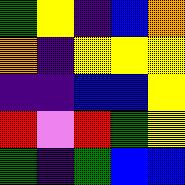[["green", "yellow", "indigo", "blue", "orange"], ["orange", "indigo", "yellow", "yellow", "yellow"], ["indigo", "indigo", "blue", "blue", "yellow"], ["red", "violet", "red", "green", "yellow"], ["green", "indigo", "green", "blue", "blue"]]